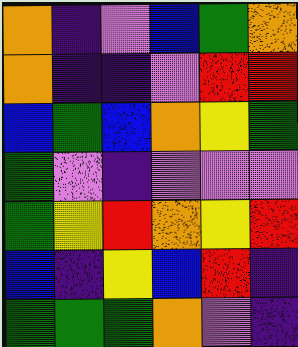[["orange", "indigo", "violet", "blue", "green", "orange"], ["orange", "indigo", "indigo", "violet", "red", "red"], ["blue", "green", "blue", "orange", "yellow", "green"], ["green", "violet", "indigo", "violet", "violet", "violet"], ["green", "yellow", "red", "orange", "yellow", "red"], ["blue", "indigo", "yellow", "blue", "red", "indigo"], ["green", "green", "green", "orange", "violet", "indigo"]]